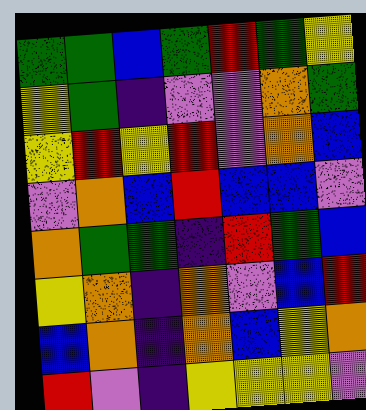[["green", "green", "blue", "green", "red", "green", "yellow"], ["yellow", "green", "indigo", "violet", "violet", "orange", "green"], ["yellow", "red", "yellow", "red", "violet", "orange", "blue"], ["violet", "orange", "blue", "red", "blue", "blue", "violet"], ["orange", "green", "green", "indigo", "red", "green", "blue"], ["yellow", "orange", "indigo", "orange", "violet", "blue", "red"], ["blue", "orange", "indigo", "orange", "blue", "yellow", "orange"], ["red", "violet", "indigo", "yellow", "yellow", "yellow", "violet"]]